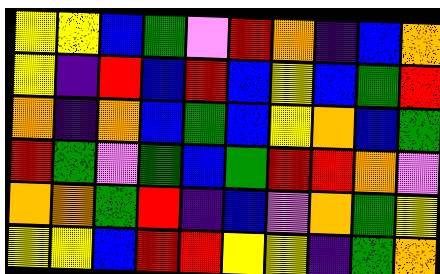[["yellow", "yellow", "blue", "green", "violet", "red", "orange", "indigo", "blue", "orange"], ["yellow", "indigo", "red", "blue", "red", "blue", "yellow", "blue", "green", "red"], ["orange", "indigo", "orange", "blue", "green", "blue", "yellow", "orange", "blue", "green"], ["red", "green", "violet", "green", "blue", "green", "red", "red", "orange", "violet"], ["orange", "orange", "green", "red", "indigo", "blue", "violet", "orange", "green", "yellow"], ["yellow", "yellow", "blue", "red", "red", "yellow", "yellow", "indigo", "green", "orange"]]